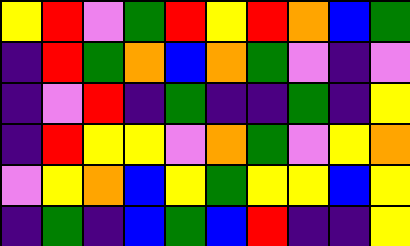[["yellow", "red", "violet", "green", "red", "yellow", "red", "orange", "blue", "green"], ["indigo", "red", "green", "orange", "blue", "orange", "green", "violet", "indigo", "violet"], ["indigo", "violet", "red", "indigo", "green", "indigo", "indigo", "green", "indigo", "yellow"], ["indigo", "red", "yellow", "yellow", "violet", "orange", "green", "violet", "yellow", "orange"], ["violet", "yellow", "orange", "blue", "yellow", "green", "yellow", "yellow", "blue", "yellow"], ["indigo", "green", "indigo", "blue", "green", "blue", "red", "indigo", "indigo", "yellow"]]